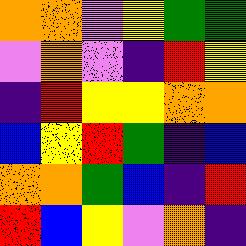[["orange", "orange", "violet", "yellow", "green", "green"], ["violet", "orange", "violet", "indigo", "red", "yellow"], ["indigo", "red", "yellow", "yellow", "orange", "orange"], ["blue", "yellow", "red", "green", "indigo", "blue"], ["orange", "orange", "green", "blue", "indigo", "red"], ["red", "blue", "yellow", "violet", "orange", "indigo"]]